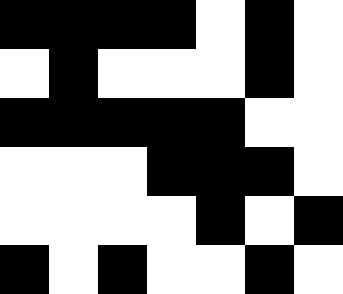[["black", "black", "black", "black", "white", "black", "white"], ["white", "black", "white", "white", "white", "black", "white"], ["black", "black", "black", "black", "black", "white", "white"], ["white", "white", "white", "black", "black", "black", "white"], ["white", "white", "white", "white", "black", "white", "black"], ["black", "white", "black", "white", "white", "black", "white"]]